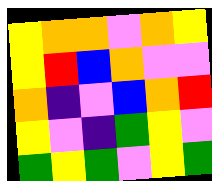[["yellow", "orange", "orange", "violet", "orange", "yellow"], ["yellow", "red", "blue", "orange", "violet", "violet"], ["orange", "indigo", "violet", "blue", "orange", "red"], ["yellow", "violet", "indigo", "green", "yellow", "violet"], ["green", "yellow", "green", "violet", "yellow", "green"]]